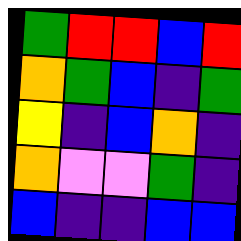[["green", "red", "red", "blue", "red"], ["orange", "green", "blue", "indigo", "green"], ["yellow", "indigo", "blue", "orange", "indigo"], ["orange", "violet", "violet", "green", "indigo"], ["blue", "indigo", "indigo", "blue", "blue"]]